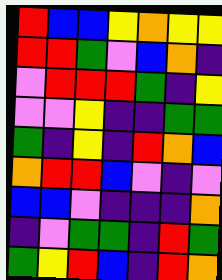[["red", "blue", "blue", "yellow", "orange", "yellow", "yellow"], ["red", "red", "green", "violet", "blue", "orange", "indigo"], ["violet", "red", "red", "red", "green", "indigo", "yellow"], ["violet", "violet", "yellow", "indigo", "indigo", "green", "green"], ["green", "indigo", "yellow", "indigo", "red", "orange", "blue"], ["orange", "red", "red", "blue", "violet", "indigo", "violet"], ["blue", "blue", "violet", "indigo", "indigo", "indigo", "orange"], ["indigo", "violet", "green", "green", "indigo", "red", "green"], ["green", "yellow", "red", "blue", "indigo", "red", "orange"]]